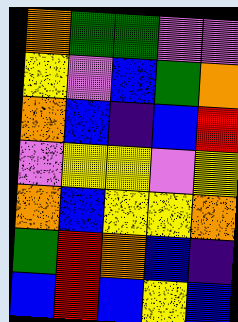[["orange", "green", "green", "violet", "violet"], ["yellow", "violet", "blue", "green", "orange"], ["orange", "blue", "indigo", "blue", "red"], ["violet", "yellow", "yellow", "violet", "yellow"], ["orange", "blue", "yellow", "yellow", "orange"], ["green", "red", "orange", "blue", "indigo"], ["blue", "red", "blue", "yellow", "blue"]]